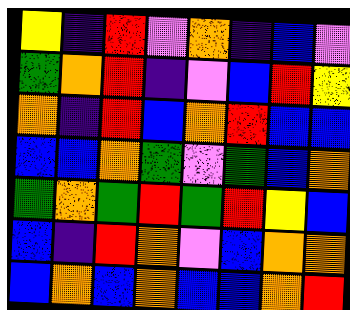[["yellow", "indigo", "red", "violet", "orange", "indigo", "blue", "violet"], ["green", "orange", "red", "indigo", "violet", "blue", "red", "yellow"], ["orange", "indigo", "red", "blue", "orange", "red", "blue", "blue"], ["blue", "blue", "orange", "green", "violet", "green", "blue", "orange"], ["green", "orange", "green", "red", "green", "red", "yellow", "blue"], ["blue", "indigo", "red", "orange", "violet", "blue", "orange", "orange"], ["blue", "orange", "blue", "orange", "blue", "blue", "orange", "red"]]